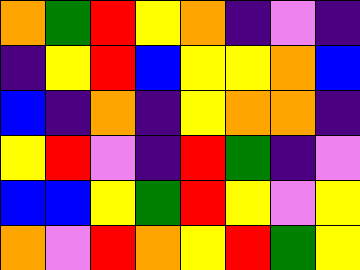[["orange", "green", "red", "yellow", "orange", "indigo", "violet", "indigo"], ["indigo", "yellow", "red", "blue", "yellow", "yellow", "orange", "blue"], ["blue", "indigo", "orange", "indigo", "yellow", "orange", "orange", "indigo"], ["yellow", "red", "violet", "indigo", "red", "green", "indigo", "violet"], ["blue", "blue", "yellow", "green", "red", "yellow", "violet", "yellow"], ["orange", "violet", "red", "orange", "yellow", "red", "green", "yellow"]]